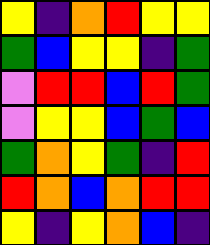[["yellow", "indigo", "orange", "red", "yellow", "yellow"], ["green", "blue", "yellow", "yellow", "indigo", "green"], ["violet", "red", "red", "blue", "red", "green"], ["violet", "yellow", "yellow", "blue", "green", "blue"], ["green", "orange", "yellow", "green", "indigo", "red"], ["red", "orange", "blue", "orange", "red", "red"], ["yellow", "indigo", "yellow", "orange", "blue", "indigo"]]